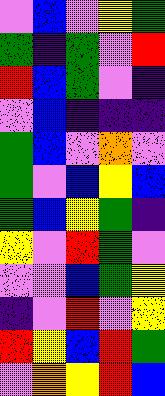[["violet", "blue", "violet", "yellow", "green"], ["green", "indigo", "green", "violet", "red"], ["red", "blue", "green", "violet", "indigo"], ["violet", "blue", "indigo", "indigo", "indigo"], ["green", "blue", "violet", "orange", "violet"], ["green", "violet", "blue", "yellow", "blue"], ["green", "blue", "yellow", "green", "indigo"], ["yellow", "violet", "red", "green", "violet"], ["violet", "violet", "blue", "green", "yellow"], ["indigo", "violet", "red", "violet", "yellow"], ["red", "yellow", "blue", "red", "green"], ["violet", "orange", "yellow", "red", "blue"]]